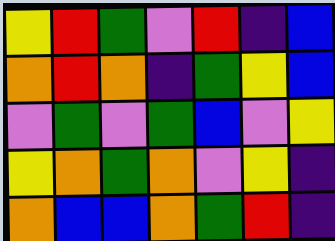[["yellow", "red", "green", "violet", "red", "indigo", "blue"], ["orange", "red", "orange", "indigo", "green", "yellow", "blue"], ["violet", "green", "violet", "green", "blue", "violet", "yellow"], ["yellow", "orange", "green", "orange", "violet", "yellow", "indigo"], ["orange", "blue", "blue", "orange", "green", "red", "indigo"]]